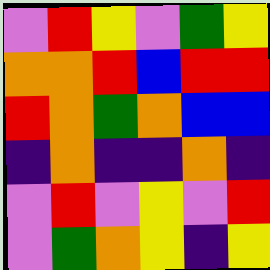[["violet", "red", "yellow", "violet", "green", "yellow"], ["orange", "orange", "red", "blue", "red", "red"], ["red", "orange", "green", "orange", "blue", "blue"], ["indigo", "orange", "indigo", "indigo", "orange", "indigo"], ["violet", "red", "violet", "yellow", "violet", "red"], ["violet", "green", "orange", "yellow", "indigo", "yellow"]]